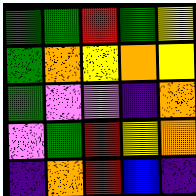[["green", "green", "red", "green", "yellow"], ["green", "orange", "yellow", "orange", "yellow"], ["green", "violet", "violet", "indigo", "orange"], ["violet", "green", "red", "yellow", "orange"], ["indigo", "orange", "red", "blue", "indigo"]]